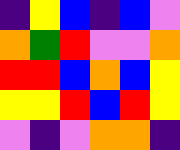[["indigo", "yellow", "blue", "indigo", "blue", "violet"], ["orange", "green", "red", "violet", "violet", "orange"], ["red", "red", "blue", "orange", "blue", "yellow"], ["yellow", "yellow", "red", "blue", "red", "yellow"], ["violet", "indigo", "violet", "orange", "orange", "indigo"]]